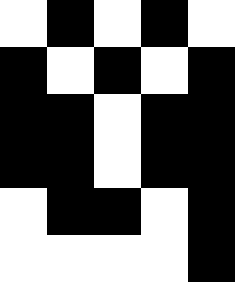[["white", "black", "white", "black", "white"], ["black", "white", "black", "white", "black"], ["black", "black", "white", "black", "black"], ["black", "black", "white", "black", "black"], ["white", "black", "black", "white", "black"], ["white", "white", "white", "white", "black"]]